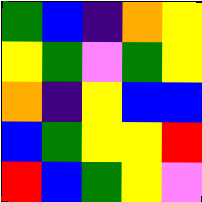[["green", "blue", "indigo", "orange", "yellow"], ["yellow", "green", "violet", "green", "yellow"], ["orange", "indigo", "yellow", "blue", "blue"], ["blue", "green", "yellow", "yellow", "red"], ["red", "blue", "green", "yellow", "violet"]]